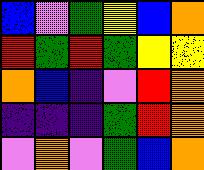[["blue", "violet", "green", "yellow", "blue", "orange"], ["red", "green", "red", "green", "yellow", "yellow"], ["orange", "blue", "indigo", "violet", "red", "orange"], ["indigo", "indigo", "indigo", "green", "red", "orange"], ["violet", "orange", "violet", "green", "blue", "orange"]]